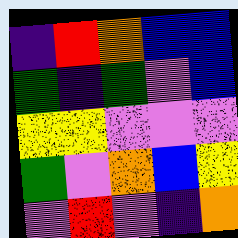[["indigo", "red", "orange", "blue", "blue"], ["green", "indigo", "green", "violet", "blue"], ["yellow", "yellow", "violet", "violet", "violet"], ["green", "violet", "orange", "blue", "yellow"], ["violet", "red", "violet", "indigo", "orange"]]